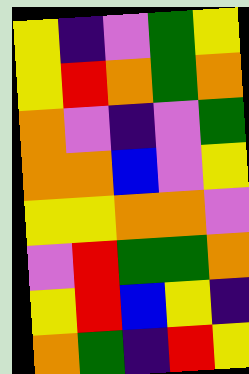[["yellow", "indigo", "violet", "green", "yellow"], ["yellow", "red", "orange", "green", "orange"], ["orange", "violet", "indigo", "violet", "green"], ["orange", "orange", "blue", "violet", "yellow"], ["yellow", "yellow", "orange", "orange", "violet"], ["violet", "red", "green", "green", "orange"], ["yellow", "red", "blue", "yellow", "indigo"], ["orange", "green", "indigo", "red", "yellow"]]